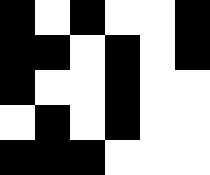[["black", "white", "black", "white", "white", "black"], ["black", "black", "white", "black", "white", "black"], ["black", "white", "white", "black", "white", "white"], ["white", "black", "white", "black", "white", "white"], ["black", "black", "black", "white", "white", "white"]]